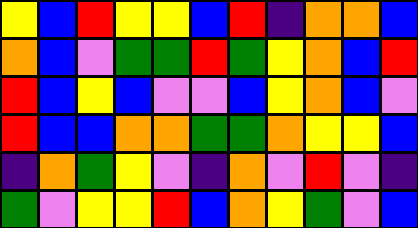[["yellow", "blue", "red", "yellow", "yellow", "blue", "red", "indigo", "orange", "orange", "blue"], ["orange", "blue", "violet", "green", "green", "red", "green", "yellow", "orange", "blue", "red"], ["red", "blue", "yellow", "blue", "violet", "violet", "blue", "yellow", "orange", "blue", "violet"], ["red", "blue", "blue", "orange", "orange", "green", "green", "orange", "yellow", "yellow", "blue"], ["indigo", "orange", "green", "yellow", "violet", "indigo", "orange", "violet", "red", "violet", "indigo"], ["green", "violet", "yellow", "yellow", "red", "blue", "orange", "yellow", "green", "violet", "blue"]]